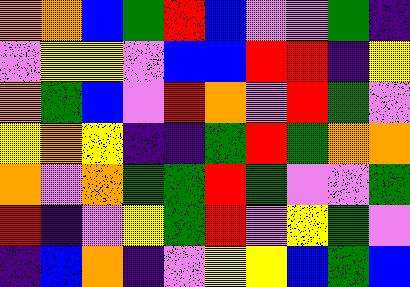[["orange", "orange", "blue", "green", "red", "blue", "violet", "violet", "green", "indigo"], ["violet", "yellow", "yellow", "violet", "blue", "blue", "red", "red", "indigo", "yellow"], ["orange", "green", "blue", "violet", "red", "orange", "violet", "red", "green", "violet"], ["yellow", "orange", "yellow", "indigo", "indigo", "green", "red", "green", "orange", "orange"], ["orange", "violet", "orange", "green", "green", "red", "green", "violet", "violet", "green"], ["red", "indigo", "violet", "yellow", "green", "red", "violet", "yellow", "green", "violet"], ["indigo", "blue", "orange", "indigo", "violet", "yellow", "yellow", "blue", "green", "blue"]]